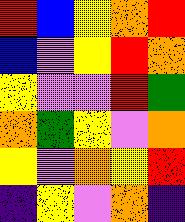[["red", "blue", "yellow", "orange", "red"], ["blue", "violet", "yellow", "red", "orange"], ["yellow", "violet", "violet", "red", "green"], ["orange", "green", "yellow", "violet", "orange"], ["yellow", "violet", "orange", "yellow", "red"], ["indigo", "yellow", "violet", "orange", "indigo"]]